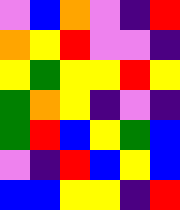[["violet", "blue", "orange", "violet", "indigo", "red"], ["orange", "yellow", "red", "violet", "violet", "indigo"], ["yellow", "green", "yellow", "yellow", "red", "yellow"], ["green", "orange", "yellow", "indigo", "violet", "indigo"], ["green", "red", "blue", "yellow", "green", "blue"], ["violet", "indigo", "red", "blue", "yellow", "blue"], ["blue", "blue", "yellow", "yellow", "indigo", "red"]]